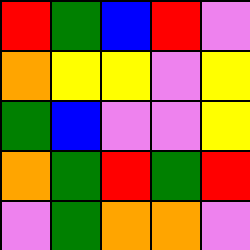[["red", "green", "blue", "red", "violet"], ["orange", "yellow", "yellow", "violet", "yellow"], ["green", "blue", "violet", "violet", "yellow"], ["orange", "green", "red", "green", "red"], ["violet", "green", "orange", "orange", "violet"]]